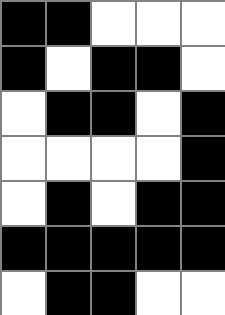[["black", "black", "white", "white", "white"], ["black", "white", "black", "black", "white"], ["white", "black", "black", "white", "black"], ["white", "white", "white", "white", "black"], ["white", "black", "white", "black", "black"], ["black", "black", "black", "black", "black"], ["white", "black", "black", "white", "white"]]